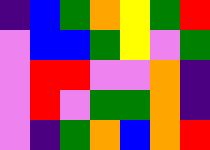[["indigo", "blue", "green", "orange", "yellow", "green", "red"], ["violet", "blue", "blue", "green", "yellow", "violet", "green"], ["violet", "red", "red", "violet", "violet", "orange", "indigo"], ["violet", "red", "violet", "green", "green", "orange", "indigo"], ["violet", "indigo", "green", "orange", "blue", "orange", "red"]]